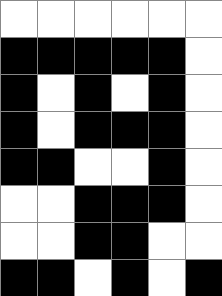[["white", "white", "white", "white", "white", "white"], ["black", "black", "black", "black", "black", "white"], ["black", "white", "black", "white", "black", "white"], ["black", "white", "black", "black", "black", "white"], ["black", "black", "white", "white", "black", "white"], ["white", "white", "black", "black", "black", "white"], ["white", "white", "black", "black", "white", "white"], ["black", "black", "white", "black", "white", "black"]]